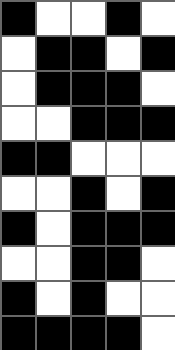[["black", "white", "white", "black", "white"], ["white", "black", "black", "white", "black"], ["white", "black", "black", "black", "white"], ["white", "white", "black", "black", "black"], ["black", "black", "white", "white", "white"], ["white", "white", "black", "white", "black"], ["black", "white", "black", "black", "black"], ["white", "white", "black", "black", "white"], ["black", "white", "black", "white", "white"], ["black", "black", "black", "black", "white"]]